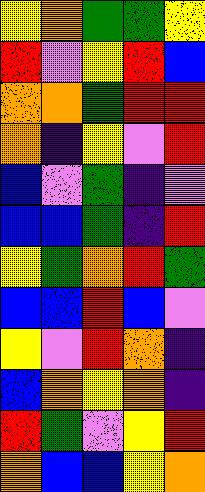[["yellow", "orange", "green", "green", "yellow"], ["red", "violet", "yellow", "red", "blue"], ["orange", "orange", "green", "red", "red"], ["orange", "indigo", "yellow", "violet", "red"], ["blue", "violet", "green", "indigo", "violet"], ["blue", "blue", "green", "indigo", "red"], ["yellow", "green", "orange", "red", "green"], ["blue", "blue", "red", "blue", "violet"], ["yellow", "violet", "red", "orange", "indigo"], ["blue", "orange", "yellow", "orange", "indigo"], ["red", "green", "violet", "yellow", "red"], ["orange", "blue", "blue", "yellow", "orange"]]